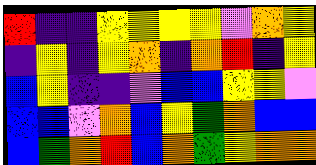[["red", "indigo", "indigo", "yellow", "yellow", "yellow", "yellow", "violet", "orange", "yellow"], ["indigo", "yellow", "indigo", "yellow", "orange", "indigo", "orange", "red", "indigo", "yellow"], ["blue", "yellow", "indigo", "indigo", "violet", "blue", "blue", "yellow", "yellow", "violet"], ["blue", "blue", "violet", "orange", "blue", "yellow", "green", "orange", "blue", "blue"], ["blue", "green", "orange", "red", "blue", "orange", "green", "yellow", "orange", "orange"]]